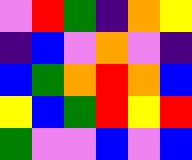[["violet", "red", "green", "indigo", "orange", "yellow"], ["indigo", "blue", "violet", "orange", "violet", "indigo"], ["blue", "green", "orange", "red", "orange", "blue"], ["yellow", "blue", "green", "red", "yellow", "red"], ["green", "violet", "violet", "blue", "violet", "blue"]]